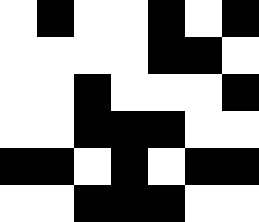[["white", "black", "white", "white", "black", "white", "black"], ["white", "white", "white", "white", "black", "black", "white"], ["white", "white", "black", "white", "white", "white", "black"], ["white", "white", "black", "black", "black", "white", "white"], ["black", "black", "white", "black", "white", "black", "black"], ["white", "white", "black", "black", "black", "white", "white"]]